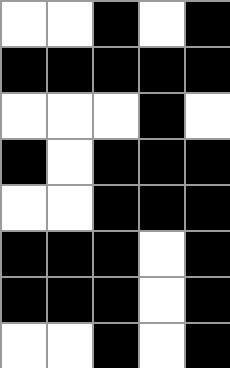[["white", "white", "black", "white", "black"], ["black", "black", "black", "black", "black"], ["white", "white", "white", "black", "white"], ["black", "white", "black", "black", "black"], ["white", "white", "black", "black", "black"], ["black", "black", "black", "white", "black"], ["black", "black", "black", "white", "black"], ["white", "white", "black", "white", "black"]]